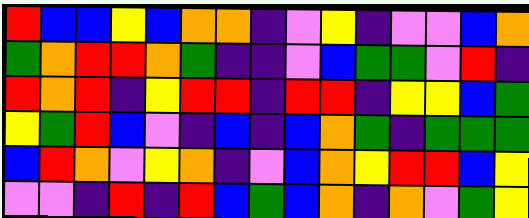[["red", "blue", "blue", "yellow", "blue", "orange", "orange", "indigo", "violet", "yellow", "indigo", "violet", "violet", "blue", "orange"], ["green", "orange", "red", "red", "orange", "green", "indigo", "indigo", "violet", "blue", "green", "green", "violet", "red", "indigo"], ["red", "orange", "red", "indigo", "yellow", "red", "red", "indigo", "red", "red", "indigo", "yellow", "yellow", "blue", "green"], ["yellow", "green", "red", "blue", "violet", "indigo", "blue", "indigo", "blue", "orange", "green", "indigo", "green", "green", "green"], ["blue", "red", "orange", "violet", "yellow", "orange", "indigo", "violet", "blue", "orange", "yellow", "red", "red", "blue", "yellow"], ["violet", "violet", "indigo", "red", "indigo", "red", "blue", "green", "blue", "orange", "indigo", "orange", "violet", "green", "yellow"]]